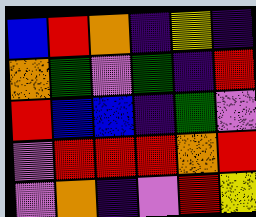[["blue", "red", "orange", "indigo", "yellow", "indigo"], ["orange", "green", "violet", "green", "indigo", "red"], ["red", "blue", "blue", "indigo", "green", "violet"], ["violet", "red", "red", "red", "orange", "red"], ["violet", "orange", "indigo", "violet", "red", "yellow"]]